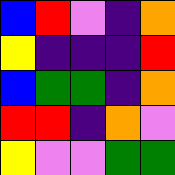[["blue", "red", "violet", "indigo", "orange"], ["yellow", "indigo", "indigo", "indigo", "red"], ["blue", "green", "green", "indigo", "orange"], ["red", "red", "indigo", "orange", "violet"], ["yellow", "violet", "violet", "green", "green"]]